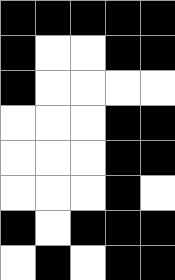[["black", "black", "black", "black", "black"], ["black", "white", "white", "black", "black"], ["black", "white", "white", "white", "white"], ["white", "white", "white", "black", "black"], ["white", "white", "white", "black", "black"], ["white", "white", "white", "black", "white"], ["black", "white", "black", "black", "black"], ["white", "black", "white", "black", "black"]]